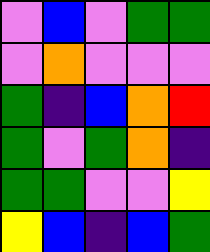[["violet", "blue", "violet", "green", "green"], ["violet", "orange", "violet", "violet", "violet"], ["green", "indigo", "blue", "orange", "red"], ["green", "violet", "green", "orange", "indigo"], ["green", "green", "violet", "violet", "yellow"], ["yellow", "blue", "indigo", "blue", "green"]]